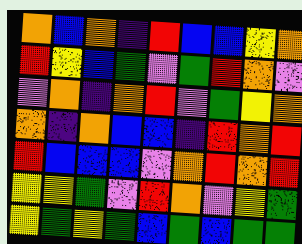[["orange", "blue", "orange", "indigo", "red", "blue", "blue", "yellow", "orange"], ["red", "yellow", "blue", "green", "violet", "green", "red", "orange", "violet"], ["violet", "orange", "indigo", "orange", "red", "violet", "green", "yellow", "orange"], ["orange", "indigo", "orange", "blue", "blue", "indigo", "red", "orange", "red"], ["red", "blue", "blue", "blue", "violet", "orange", "red", "orange", "red"], ["yellow", "yellow", "green", "violet", "red", "orange", "violet", "yellow", "green"], ["yellow", "green", "yellow", "green", "blue", "green", "blue", "green", "green"]]